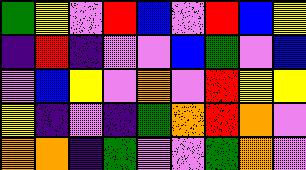[["green", "yellow", "violet", "red", "blue", "violet", "red", "blue", "yellow"], ["indigo", "red", "indigo", "violet", "violet", "blue", "green", "violet", "blue"], ["violet", "blue", "yellow", "violet", "orange", "violet", "red", "yellow", "yellow"], ["yellow", "indigo", "violet", "indigo", "green", "orange", "red", "orange", "violet"], ["orange", "orange", "indigo", "green", "violet", "violet", "green", "orange", "violet"]]